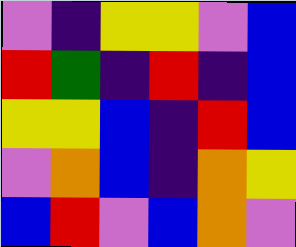[["violet", "indigo", "yellow", "yellow", "violet", "blue"], ["red", "green", "indigo", "red", "indigo", "blue"], ["yellow", "yellow", "blue", "indigo", "red", "blue"], ["violet", "orange", "blue", "indigo", "orange", "yellow"], ["blue", "red", "violet", "blue", "orange", "violet"]]